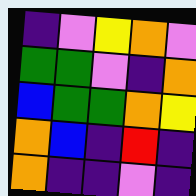[["indigo", "violet", "yellow", "orange", "violet"], ["green", "green", "violet", "indigo", "orange"], ["blue", "green", "green", "orange", "yellow"], ["orange", "blue", "indigo", "red", "indigo"], ["orange", "indigo", "indigo", "violet", "indigo"]]